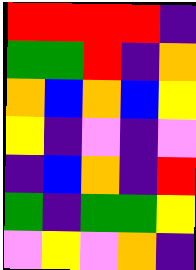[["red", "red", "red", "red", "indigo"], ["green", "green", "red", "indigo", "orange"], ["orange", "blue", "orange", "blue", "yellow"], ["yellow", "indigo", "violet", "indigo", "violet"], ["indigo", "blue", "orange", "indigo", "red"], ["green", "indigo", "green", "green", "yellow"], ["violet", "yellow", "violet", "orange", "indigo"]]